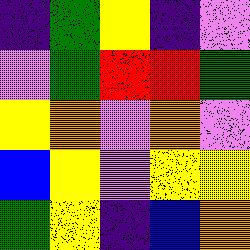[["indigo", "green", "yellow", "indigo", "violet"], ["violet", "green", "red", "red", "green"], ["yellow", "orange", "violet", "orange", "violet"], ["blue", "yellow", "violet", "yellow", "yellow"], ["green", "yellow", "indigo", "blue", "orange"]]